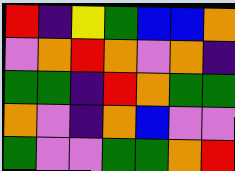[["red", "indigo", "yellow", "green", "blue", "blue", "orange"], ["violet", "orange", "red", "orange", "violet", "orange", "indigo"], ["green", "green", "indigo", "red", "orange", "green", "green"], ["orange", "violet", "indigo", "orange", "blue", "violet", "violet"], ["green", "violet", "violet", "green", "green", "orange", "red"]]